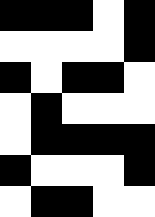[["black", "black", "black", "white", "black"], ["white", "white", "white", "white", "black"], ["black", "white", "black", "black", "white"], ["white", "black", "white", "white", "white"], ["white", "black", "black", "black", "black"], ["black", "white", "white", "white", "black"], ["white", "black", "black", "white", "white"]]